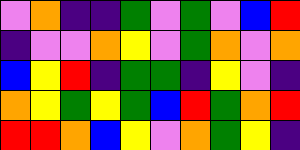[["violet", "orange", "indigo", "indigo", "green", "violet", "green", "violet", "blue", "red"], ["indigo", "violet", "violet", "orange", "yellow", "violet", "green", "orange", "violet", "orange"], ["blue", "yellow", "red", "indigo", "green", "green", "indigo", "yellow", "violet", "indigo"], ["orange", "yellow", "green", "yellow", "green", "blue", "red", "green", "orange", "red"], ["red", "red", "orange", "blue", "yellow", "violet", "orange", "green", "yellow", "indigo"]]